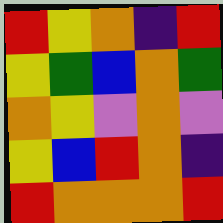[["red", "yellow", "orange", "indigo", "red"], ["yellow", "green", "blue", "orange", "green"], ["orange", "yellow", "violet", "orange", "violet"], ["yellow", "blue", "red", "orange", "indigo"], ["red", "orange", "orange", "orange", "red"]]